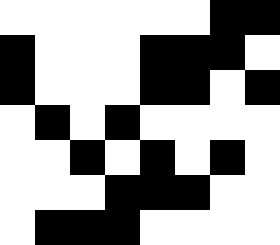[["white", "white", "white", "white", "white", "white", "black", "black"], ["black", "white", "white", "white", "black", "black", "black", "white"], ["black", "white", "white", "white", "black", "black", "white", "black"], ["white", "black", "white", "black", "white", "white", "white", "white"], ["white", "white", "black", "white", "black", "white", "black", "white"], ["white", "white", "white", "black", "black", "black", "white", "white"], ["white", "black", "black", "black", "white", "white", "white", "white"]]